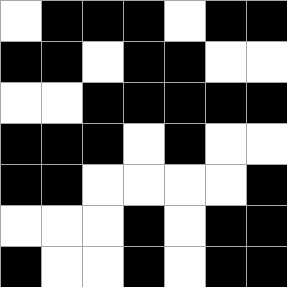[["white", "black", "black", "black", "white", "black", "black"], ["black", "black", "white", "black", "black", "white", "white"], ["white", "white", "black", "black", "black", "black", "black"], ["black", "black", "black", "white", "black", "white", "white"], ["black", "black", "white", "white", "white", "white", "black"], ["white", "white", "white", "black", "white", "black", "black"], ["black", "white", "white", "black", "white", "black", "black"]]